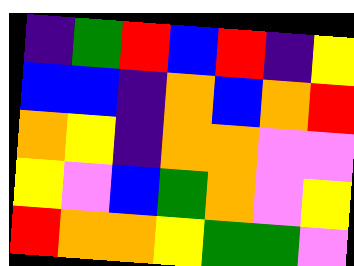[["indigo", "green", "red", "blue", "red", "indigo", "yellow"], ["blue", "blue", "indigo", "orange", "blue", "orange", "red"], ["orange", "yellow", "indigo", "orange", "orange", "violet", "violet"], ["yellow", "violet", "blue", "green", "orange", "violet", "yellow"], ["red", "orange", "orange", "yellow", "green", "green", "violet"]]